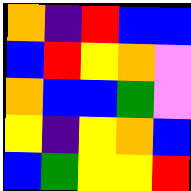[["orange", "indigo", "red", "blue", "blue"], ["blue", "red", "yellow", "orange", "violet"], ["orange", "blue", "blue", "green", "violet"], ["yellow", "indigo", "yellow", "orange", "blue"], ["blue", "green", "yellow", "yellow", "red"]]